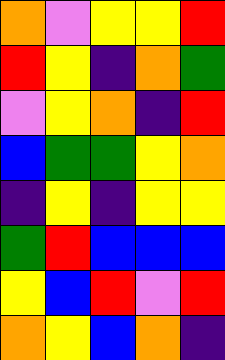[["orange", "violet", "yellow", "yellow", "red"], ["red", "yellow", "indigo", "orange", "green"], ["violet", "yellow", "orange", "indigo", "red"], ["blue", "green", "green", "yellow", "orange"], ["indigo", "yellow", "indigo", "yellow", "yellow"], ["green", "red", "blue", "blue", "blue"], ["yellow", "blue", "red", "violet", "red"], ["orange", "yellow", "blue", "orange", "indigo"]]